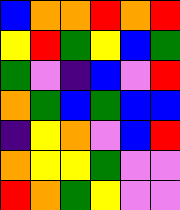[["blue", "orange", "orange", "red", "orange", "red"], ["yellow", "red", "green", "yellow", "blue", "green"], ["green", "violet", "indigo", "blue", "violet", "red"], ["orange", "green", "blue", "green", "blue", "blue"], ["indigo", "yellow", "orange", "violet", "blue", "red"], ["orange", "yellow", "yellow", "green", "violet", "violet"], ["red", "orange", "green", "yellow", "violet", "violet"]]